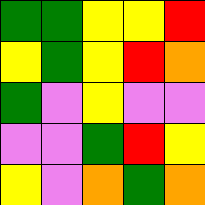[["green", "green", "yellow", "yellow", "red"], ["yellow", "green", "yellow", "red", "orange"], ["green", "violet", "yellow", "violet", "violet"], ["violet", "violet", "green", "red", "yellow"], ["yellow", "violet", "orange", "green", "orange"]]